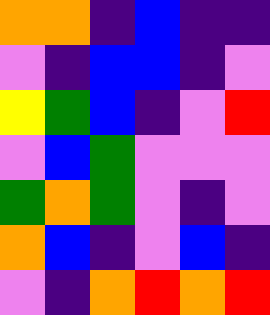[["orange", "orange", "indigo", "blue", "indigo", "indigo"], ["violet", "indigo", "blue", "blue", "indigo", "violet"], ["yellow", "green", "blue", "indigo", "violet", "red"], ["violet", "blue", "green", "violet", "violet", "violet"], ["green", "orange", "green", "violet", "indigo", "violet"], ["orange", "blue", "indigo", "violet", "blue", "indigo"], ["violet", "indigo", "orange", "red", "orange", "red"]]